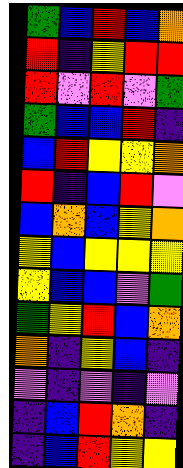[["green", "blue", "red", "blue", "orange"], ["red", "indigo", "yellow", "red", "red"], ["red", "violet", "red", "violet", "green"], ["green", "blue", "blue", "red", "indigo"], ["blue", "red", "yellow", "yellow", "orange"], ["red", "indigo", "blue", "red", "violet"], ["blue", "orange", "blue", "yellow", "orange"], ["yellow", "blue", "yellow", "yellow", "yellow"], ["yellow", "blue", "blue", "violet", "green"], ["green", "yellow", "red", "blue", "orange"], ["orange", "indigo", "yellow", "blue", "indigo"], ["violet", "indigo", "violet", "indigo", "violet"], ["indigo", "blue", "red", "orange", "indigo"], ["indigo", "blue", "red", "yellow", "yellow"]]